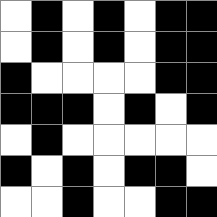[["white", "black", "white", "black", "white", "black", "black"], ["white", "black", "white", "black", "white", "black", "black"], ["black", "white", "white", "white", "white", "black", "black"], ["black", "black", "black", "white", "black", "white", "black"], ["white", "black", "white", "white", "white", "white", "white"], ["black", "white", "black", "white", "black", "black", "white"], ["white", "white", "black", "white", "white", "black", "black"]]